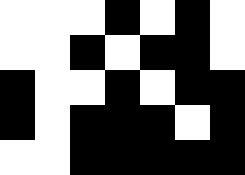[["white", "white", "white", "black", "white", "black", "white"], ["white", "white", "black", "white", "black", "black", "white"], ["black", "white", "white", "black", "white", "black", "black"], ["black", "white", "black", "black", "black", "white", "black"], ["white", "white", "black", "black", "black", "black", "black"]]